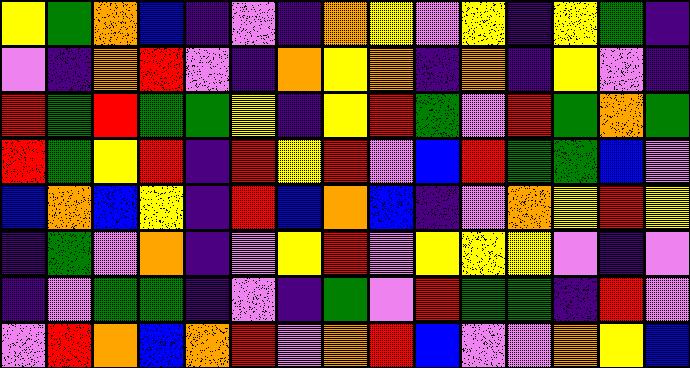[["yellow", "green", "orange", "blue", "indigo", "violet", "indigo", "orange", "yellow", "violet", "yellow", "indigo", "yellow", "green", "indigo"], ["violet", "indigo", "orange", "red", "violet", "indigo", "orange", "yellow", "orange", "indigo", "orange", "indigo", "yellow", "violet", "indigo"], ["red", "green", "red", "green", "green", "yellow", "indigo", "yellow", "red", "green", "violet", "red", "green", "orange", "green"], ["red", "green", "yellow", "red", "indigo", "red", "yellow", "red", "violet", "blue", "red", "green", "green", "blue", "violet"], ["blue", "orange", "blue", "yellow", "indigo", "red", "blue", "orange", "blue", "indigo", "violet", "orange", "yellow", "red", "yellow"], ["indigo", "green", "violet", "orange", "indigo", "violet", "yellow", "red", "violet", "yellow", "yellow", "yellow", "violet", "indigo", "violet"], ["indigo", "violet", "green", "green", "indigo", "violet", "indigo", "green", "violet", "red", "green", "green", "indigo", "red", "violet"], ["violet", "red", "orange", "blue", "orange", "red", "violet", "orange", "red", "blue", "violet", "violet", "orange", "yellow", "blue"]]